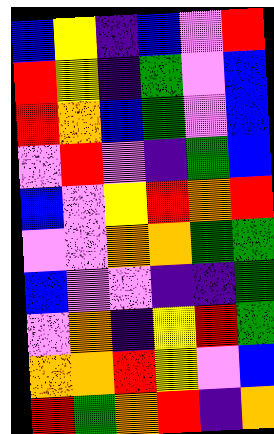[["blue", "yellow", "indigo", "blue", "violet", "red"], ["red", "yellow", "indigo", "green", "violet", "blue"], ["red", "orange", "blue", "green", "violet", "blue"], ["violet", "red", "violet", "indigo", "green", "blue"], ["blue", "violet", "yellow", "red", "orange", "red"], ["violet", "violet", "orange", "orange", "green", "green"], ["blue", "violet", "violet", "indigo", "indigo", "green"], ["violet", "orange", "indigo", "yellow", "red", "green"], ["orange", "orange", "red", "yellow", "violet", "blue"], ["red", "green", "orange", "red", "indigo", "orange"]]